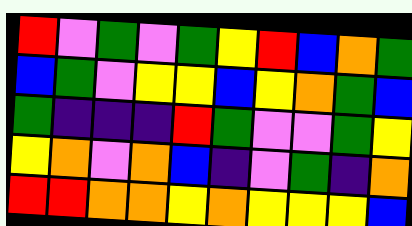[["red", "violet", "green", "violet", "green", "yellow", "red", "blue", "orange", "green"], ["blue", "green", "violet", "yellow", "yellow", "blue", "yellow", "orange", "green", "blue"], ["green", "indigo", "indigo", "indigo", "red", "green", "violet", "violet", "green", "yellow"], ["yellow", "orange", "violet", "orange", "blue", "indigo", "violet", "green", "indigo", "orange"], ["red", "red", "orange", "orange", "yellow", "orange", "yellow", "yellow", "yellow", "blue"]]